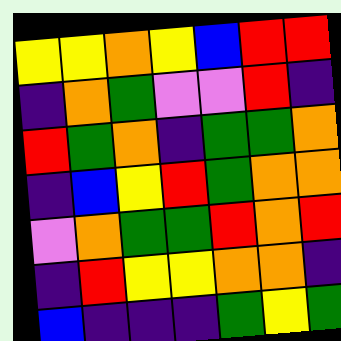[["yellow", "yellow", "orange", "yellow", "blue", "red", "red"], ["indigo", "orange", "green", "violet", "violet", "red", "indigo"], ["red", "green", "orange", "indigo", "green", "green", "orange"], ["indigo", "blue", "yellow", "red", "green", "orange", "orange"], ["violet", "orange", "green", "green", "red", "orange", "red"], ["indigo", "red", "yellow", "yellow", "orange", "orange", "indigo"], ["blue", "indigo", "indigo", "indigo", "green", "yellow", "green"]]